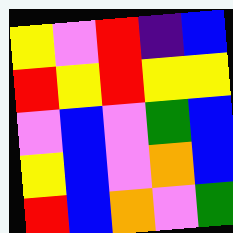[["yellow", "violet", "red", "indigo", "blue"], ["red", "yellow", "red", "yellow", "yellow"], ["violet", "blue", "violet", "green", "blue"], ["yellow", "blue", "violet", "orange", "blue"], ["red", "blue", "orange", "violet", "green"]]